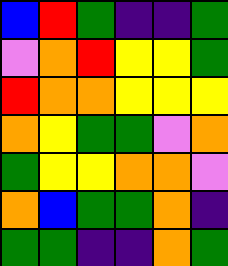[["blue", "red", "green", "indigo", "indigo", "green"], ["violet", "orange", "red", "yellow", "yellow", "green"], ["red", "orange", "orange", "yellow", "yellow", "yellow"], ["orange", "yellow", "green", "green", "violet", "orange"], ["green", "yellow", "yellow", "orange", "orange", "violet"], ["orange", "blue", "green", "green", "orange", "indigo"], ["green", "green", "indigo", "indigo", "orange", "green"]]